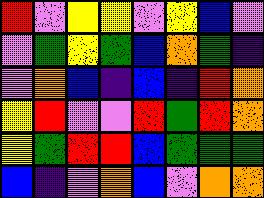[["red", "violet", "yellow", "yellow", "violet", "yellow", "blue", "violet"], ["violet", "green", "yellow", "green", "blue", "orange", "green", "indigo"], ["violet", "orange", "blue", "indigo", "blue", "indigo", "red", "orange"], ["yellow", "red", "violet", "violet", "red", "green", "red", "orange"], ["yellow", "green", "red", "red", "blue", "green", "green", "green"], ["blue", "indigo", "violet", "orange", "blue", "violet", "orange", "orange"]]